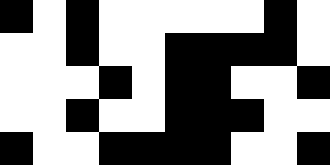[["black", "white", "black", "white", "white", "white", "white", "white", "black", "white"], ["white", "white", "black", "white", "white", "black", "black", "black", "black", "white"], ["white", "white", "white", "black", "white", "black", "black", "white", "white", "black"], ["white", "white", "black", "white", "white", "black", "black", "black", "white", "white"], ["black", "white", "white", "black", "black", "black", "black", "white", "white", "black"]]